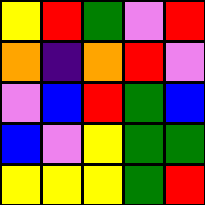[["yellow", "red", "green", "violet", "red"], ["orange", "indigo", "orange", "red", "violet"], ["violet", "blue", "red", "green", "blue"], ["blue", "violet", "yellow", "green", "green"], ["yellow", "yellow", "yellow", "green", "red"]]